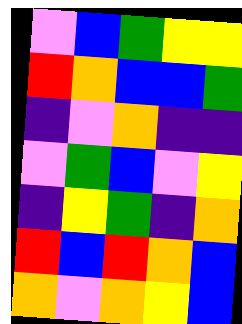[["violet", "blue", "green", "yellow", "yellow"], ["red", "orange", "blue", "blue", "green"], ["indigo", "violet", "orange", "indigo", "indigo"], ["violet", "green", "blue", "violet", "yellow"], ["indigo", "yellow", "green", "indigo", "orange"], ["red", "blue", "red", "orange", "blue"], ["orange", "violet", "orange", "yellow", "blue"]]